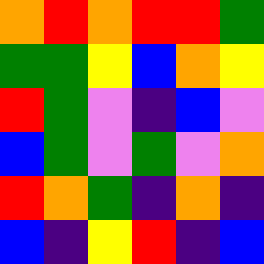[["orange", "red", "orange", "red", "red", "green"], ["green", "green", "yellow", "blue", "orange", "yellow"], ["red", "green", "violet", "indigo", "blue", "violet"], ["blue", "green", "violet", "green", "violet", "orange"], ["red", "orange", "green", "indigo", "orange", "indigo"], ["blue", "indigo", "yellow", "red", "indigo", "blue"]]